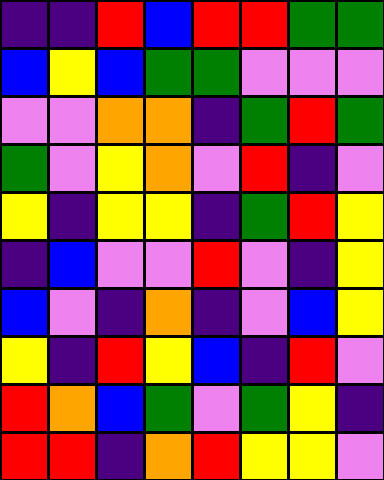[["indigo", "indigo", "red", "blue", "red", "red", "green", "green"], ["blue", "yellow", "blue", "green", "green", "violet", "violet", "violet"], ["violet", "violet", "orange", "orange", "indigo", "green", "red", "green"], ["green", "violet", "yellow", "orange", "violet", "red", "indigo", "violet"], ["yellow", "indigo", "yellow", "yellow", "indigo", "green", "red", "yellow"], ["indigo", "blue", "violet", "violet", "red", "violet", "indigo", "yellow"], ["blue", "violet", "indigo", "orange", "indigo", "violet", "blue", "yellow"], ["yellow", "indigo", "red", "yellow", "blue", "indigo", "red", "violet"], ["red", "orange", "blue", "green", "violet", "green", "yellow", "indigo"], ["red", "red", "indigo", "orange", "red", "yellow", "yellow", "violet"]]